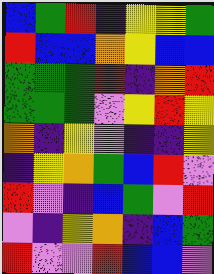[["blue", "green", "red", "indigo", "yellow", "yellow", "green"], ["red", "blue", "blue", "orange", "yellow", "blue", "blue"], ["green", "green", "green", "red", "indigo", "orange", "red"], ["green", "green", "green", "violet", "yellow", "red", "yellow"], ["orange", "indigo", "yellow", "violet", "indigo", "indigo", "yellow"], ["indigo", "yellow", "orange", "green", "blue", "red", "violet"], ["red", "violet", "indigo", "blue", "green", "violet", "red"], ["violet", "indigo", "yellow", "orange", "indigo", "blue", "green"], ["red", "violet", "violet", "red", "blue", "blue", "violet"]]